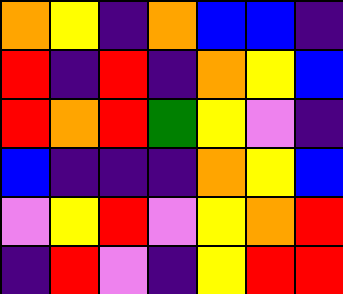[["orange", "yellow", "indigo", "orange", "blue", "blue", "indigo"], ["red", "indigo", "red", "indigo", "orange", "yellow", "blue"], ["red", "orange", "red", "green", "yellow", "violet", "indigo"], ["blue", "indigo", "indigo", "indigo", "orange", "yellow", "blue"], ["violet", "yellow", "red", "violet", "yellow", "orange", "red"], ["indigo", "red", "violet", "indigo", "yellow", "red", "red"]]